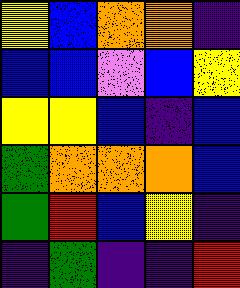[["yellow", "blue", "orange", "orange", "indigo"], ["blue", "blue", "violet", "blue", "yellow"], ["yellow", "yellow", "blue", "indigo", "blue"], ["green", "orange", "orange", "orange", "blue"], ["green", "red", "blue", "yellow", "indigo"], ["indigo", "green", "indigo", "indigo", "red"]]